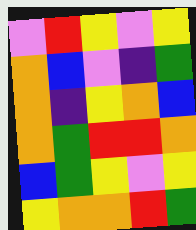[["violet", "red", "yellow", "violet", "yellow"], ["orange", "blue", "violet", "indigo", "green"], ["orange", "indigo", "yellow", "orange", "blue"], ["orange", "green", "red", "red", "orange"], ["blue", "green", "yellow", "violet", "yellow"], ["yellow", "orange", "orange", "red", "green"]]